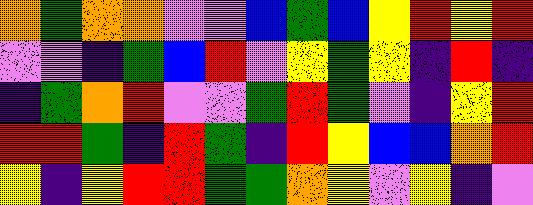[["orange", "green", "orange", "orange", "violet", "violet", "blue", "green", "blue", "yellow", "red", "yellow", "red"], ["violet", "violet", "indigo", "green", "blue", "red", "violet", "yellow", "green", "yellow", "indigo", "red", "indigo"], ["indigo", "green", "orange", "red", "violet", "violet", "green", "red", "green", "violet", "indigo", "yellow", "red"], ["red", "red", "green", "indigo", "red", "green", "indigo", "red", "yellow", "blue", "blue", "orange", "red"], ["yellow", "indigo", "yellow", "red", "red", "green", "green", "orange", "yellow", "violet", "yellow", "indigo", "violet"]]